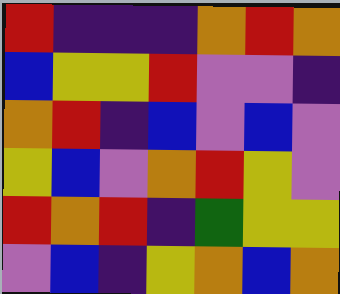[["red", "indigo", "indigo", "indigo", "orange", "red", "orange"], ["blue", "yellow", "yellow", "red", "violet", "violet", "indigo"], ["orange", "red", "indigo", "blue", "violet", "blue", "violet"], ["yellow", "blue", "violet", "orange", "red", "yellow", "violet"], ["red", "orange", "red", "indigo", "green", "yellow", "yellow"], ["violet", "blue", "indigo", "yellow", "orange", "blue", "orange"]]